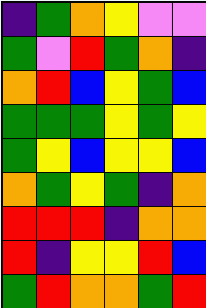[["indigo", "green", "orange", "yellow", "violet", "violet"], ["green", "violet", "red", "green", "orange", "indigo"], ["orange", "red", "blue", "yellow", "green", "blue"], ["green", "green", "green", "yellow", "green", "yellow"], ["green", "yellow", "blue", "yellow", "yellow", "blue"], ["orange", "green", "yellow", "green", "indigo", "orange"], ["red", "red", "red", "indigo", "orange", "orange"], ["red", "indigo", "yellow", "yellow", "red", "blue"], ["green", "red", "orange", "orange", "green", "red"]]